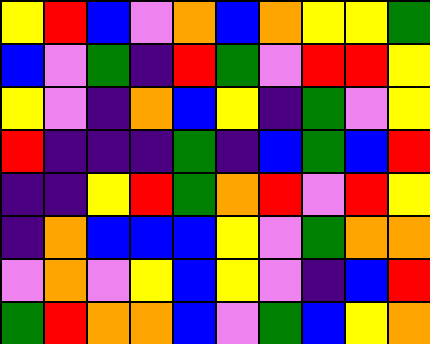[["yellow", "red", "blue", "violet", "orange", "blue", "orange", "yellow", "yellow", "green"], ["blue", "violet", "green", "indigo", "red", "green", "violet", "red", "red", "yellow"], ["yellow", "violet", "indigo", "orange", "blue", "yellow", "indigo", "green", "violet", "yellow"], ["red", "indigo", "indigo", "indigo", "green", "indigo", "blue", "green", "blue", "red"], ["indigo", "indigo", "yellow", "red", "green", "orange", "red", "violet", "red", "yellow"], ["indigo", "orange", "blue", "blue", "blue", "yellow", "violet", "green", "orange", "orange"], ["violet", "orange", "violet", "yellow", "blue", "yellow", "violet", "indigo", "blue", "red"], ["green", "red", "orange", "orange", "blue", "violet", "green", "blue", "yellow", "orange"]]